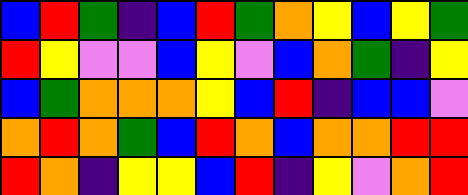[["blue", "red", "green", "indigo", "blue", "red", "green", "orange", "yellow", "blue", "yellow", "green"], ["red", "yellow", "violet", "violet", "blue", "yellow", "violet", "blue", "orange", "green", "indigo", "yellow"], ["blue", "green", "orange", "orange", "orange", "yellow", "blue", "red", "indigo", "blue", "blue", "violet"], ["orange", "red", "orange", "green", "blue", "red", "orange", "blue", "orange", "orange", "red", "red"], ["red", "orange", "indigo", "yellow", "yellow", "blue", "red", "indigo", "yellow", "violet", "orange", "red"]]